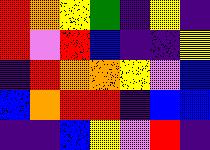[["red", "orange", "yellow", "green", "indigo", "yellow", "indigo"], ["red", "violet", "red", "blue", "indigo", "indigo", "yellow"], ["indigo", "red", "orange", "orange", "yellow", "violet", "blue"], ["blue", "orange", "red", "red", "indigo", "blue", "blue"], ["indigo", "indigo", "blue", "yellow", "violet", "red", "indigo"]]